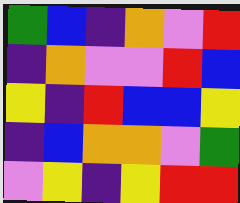[["green", "blue", "indigo", "orange", "violet", "red"], ["indigo", "orange", "violet", "violet", "red", "blue"], ["yellow", "indigo", "red", "blue", "blue", "yellow"], ["indigo", "blue", "orange", "orange", "violet", "green"], ["violet", "yellow", "indigo", "yellow", "red", "red"]]